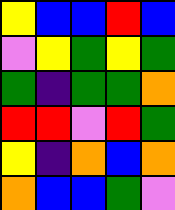[["yellow", "blue", "blue", "red", "blue"], ["violet", "yellow", "green", "yellow", "green"], ["green", "indigo", "green", "green", "orange"], ["red", "red", "violet", "red", "green"], ["yellow", "indigo", "orange", "blue", "orange"], ["orange", "blue", "blue", "green", "violet"]]